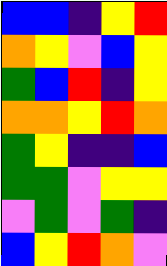[["blue", "blue", "indigo", "yellow", "red"], ["orange", "yellow", "violet", "blue", "yellow"], ["green", "blue", "red", "indigo", "yellow"], ["orange", "orange", "yellow", "red", "orange"], ["green", "yellow", "indigo", "indigo", "blue"], ["green", "green", "violet", "yellow", "yellow"], ["violet", "green", "violet", "green", "indigo"], ["blue", "yellow", "red", "orange", "violet"]]